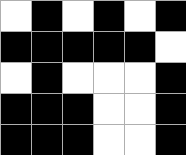[["white", "black", "white", "black", "white", "black"], ["black", "black", "black", "black", "black", "white"], ["white", "black", "white", "white", "white", "black"], ["black", "black", "black", "white", "white", "black"], ["black", "black", "black", "white", "white", "black"]]